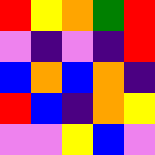[["red", "yellow", "orange", "green", "red"], ["violet", "indigo", "violet", "indigo", "red"], ["blue", "orange", "blue", "orange", "indigo"], ["red", "blue", "indigo", "orange", "yellow"], ["violet", "violet", "yellow", "blue", "violet"]]